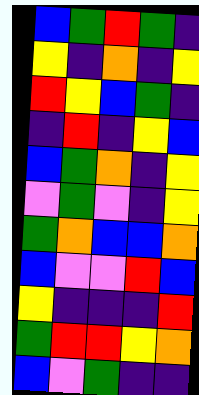[["blue", "green", "red", "green", "indigo"], ["yellow", "indigo", "orange", "indigo", "yellow"], ["red", "yellow", "blue", "green", "indigo"], ["indigo", "red", "indigo", "yellow", "blue"], ["blue", "green", "orange", "indigo", "yellow"], ["violet", "green", "violet", "indigo", "yellow"], ["green", "orange", "blue", "blue", "orange"], ["blue", "violet", "violet", "red", "blue"], ["yellow", "indigo", "indigo", "indigo", "red"], ["green", "red", "red", "yellow", "orange"], ["blue", "violet", "green", "indigo", "indigo"]]